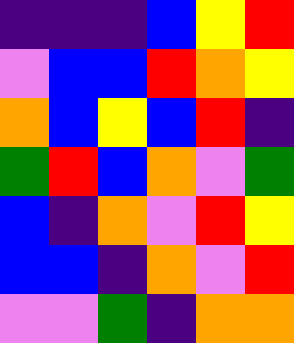[["indigo", "indigo", "indigo", "blue", "yellow", "red"], ["violet", "blue", "blue", "red", "orange", "yellow"], ["orange", "blue", "yellow", "blue", "red", "indigo"], ["green", "red", "blue", "orange", "violet", "green"], ["blue", "indigo", "orange", "violet", "red", "yellow"], ["blue", "blue", "indigo", "orange", "violet", "red"], ["violet", "violet", "green", "indigo", "orange", "orange"]]